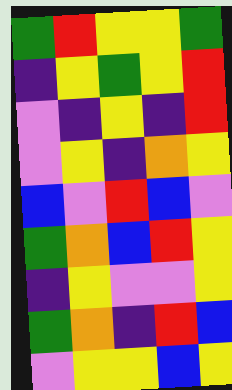[["green", "red", "yellow", "yellow", "green"], ["indigo", "yellow", "green", "yellow", "red"], ["violet", "indigo", "yellow", "indigo", "red"], ["violet", "yellow", "indigo", "orange", "yellow"], ["blue", "violet", "red", "blue", "violet"], ["green", "orange", "blue", "red", "yellow"], ["indigo", "yellow", "violet", "violet", "yellow"], ["green", "orange", "indigo", "red", "blue"], ["violet", "yellow", "yellow", "blue", "yellow"]]